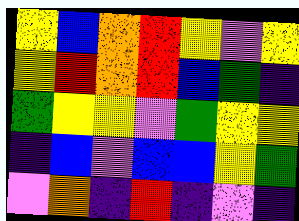[["yellow", "blue", "orange", "red", "yellow", "violet", "yellow"], ["yellow", "red", "orange", "red", "blue", "green", "indigo"], ["green", "yellow", "yellow", "violet", "green", "yellow", "yellow"], ["indigo", "blue", "violet", "blue", "blue", "yellow", "green"], ["violet", "orange", "indigo", "red", "indigo", "violet", "indigo"]]